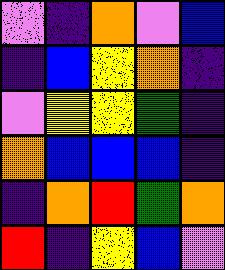[["violet", "indigo", "orange", "violet", "blue"], ["indigo", "blue", "yellow", "orange", "indigo"], ["violet", "yellow", "yellow", "green", "indigo"], ["orange", "blue", "blue", "blue", "indigo"], ["indigo", "orange", "red", "green", "orange"], ["red", "indigo", "yellow", "blue", "violet"]]